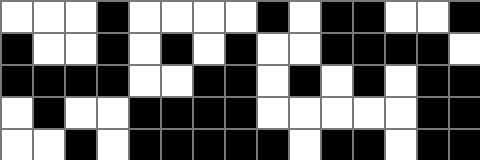[["white", "white", "white", "black", "white", "white", "white", "white", "black", "white", "black", "black", "white", "white", "black"], ["black", "white", "white", "black", "white", "black", "white", "black", "white", "white", "black", "black", "black", "black", "white"], ["black", "black", "black", "black", "white", "white", "black", "black", "white", "black", "white", "black", "white", "black", "black"], ["white", "black", "white", "white", "black", "black", "black", "black", "white", "white", "white", "white", "white", "black", "black"], ["white", "white", "black", "white", "black", "black", "black", "black", "black", "white", "black", "black", "white", "black", "black"]]